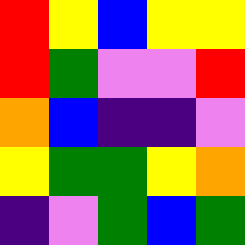[["red", "yellow", "blue", "yellow", "yellow"], ["red", "green", "violet", "violet", "red"], ["orange", "blue", "indigo", "indigo", "violet"], ["yellow", "green", "green", "yellow", "orange"], ["indigo", "violet", "green", "blue", "green"]]